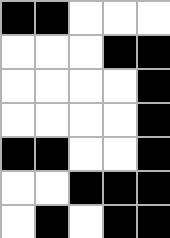[["black", "black", "white", "white", "white"], ["white", "white", "white", "black", "black"], ["white", "white", "white", "white", "black"], ["white", "white", "white", "white", "black"], ["black", "black", "white", "white", "black"], ["white", "white", "black", "black", "black"], ["white", "black", "white", "black", "black"]]